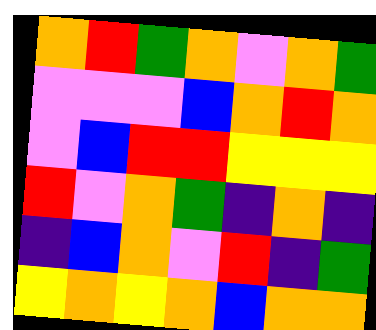[["orange", "red", "green", "orange", "violet", "orange", "green"], ["violet", "violet", "violet", "blue", "orange", "red", "orange"], ["violet", "blue", "red", "red", "yellow", "yellow", "yellow"], ["red", "violet", "orange", "green", "indigo", "orange", "indigo"], ["indigo", "blue", "orange", "violet", "red", "indigo", "green"], ["yellow", "orange", "yellow", "orange", "blue", "orange", "orange"]]